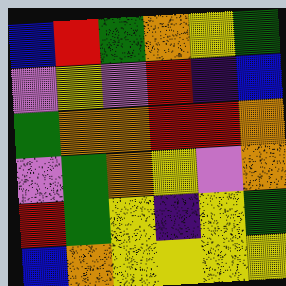[["blue", "red", "green", "orange", "yellow", "green"], ["violet", "yellow", "violet", "red", "indigo", "blue"], ["green", "orange", "orange", "red", "red", "orange"], ["violet", "green", "orange", "yellow", "violet", "orange"], ["red", "green", "yellow", "indigo", "yellow", "green"], ["blue", "orange", "yellow", "yellow", "yellow", "yellow"]]